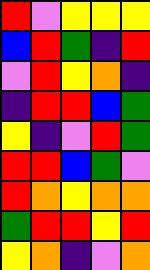[["red", "violet", "yellow", "yellow", "yellow"], ["blue", "red", "green", "indigo", "red"], ["violet", "red", "yellow", "orange", "indigo"], ["indigo", "red", "red", "blue", "green"], ["yellow", "indigo", "violet", "red", "green"], ["red", "red", "blue", "green", "violet"], ["red", "orange", "yellow", "orange", "orange"], ["green", "red", "red", "yellow", "red"], ["yellow", "orange", "indigo", "violet", "orange"]]